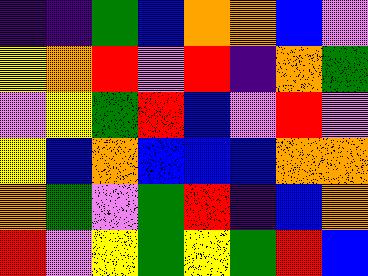[["indigo", "indigo", "green", "blue", "orange", "orange", "blue", "violet"], ["yellow", "orange", "red", "violet", "red", "indigo", "orange", "green"], ["violet", "yellow", "green", "red", "blue", "violet", "red", "violet"], ["yellow", "blue", "orange", "blue", "blue", "blue", "orange", "orange"], ["orange", "green", "violet", "green", "red", "indigo", "blue", "orange"], ["red", "violet", "yellow", "green", "yellow", "green", "red", "blue"]]